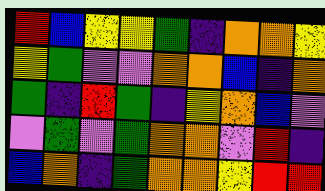[["red", "blue", "yellow", "yellow", "green", "indigo", "orange", "orange", "yellow"], ["yellow", "green", "violet", "violet", "orange", "orange", "blue", "indigo", "orange"], ["green", "indigo", "red", "green", "indigo", "yellow", "orange", "blue", "violet"], ["violet", "green", "violet", "green", "orange", "orange", "violet", "red", "indigo"], ["blue", "orange", "indigo", "green", "orange", "orange", "yellow", "red", "red"]]